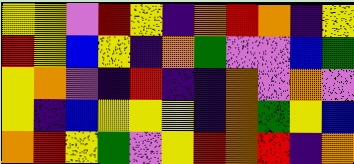[["yellow", "yellow", "violet", "red", "yellow", "indigo", "orange", "red", "orange", "indigo", "yellow"], ["red", "yellow", "blue", "yellow", "indigo", "orange", "green", "violet", "violet", "blue", "green"], ["yellow", "orange", "violet", "indigo", "red", "indigo", "indigo", "orange", "violet", "orange", "violet"], ["yellow", "indigo", "blue", "yellow", "yellow", "yellow", "indigo", "orange", "green", "yellow", "blue"], ["orange", "red", "yellow", "green", "violet", "yellow", "red", "orange", "red", "indigo", "orange"]]